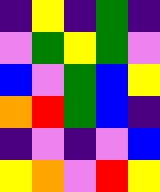[["indigo", "yellow", "indigo", "green", "indigo"], ["violet", "green", "yellow", "green", "violet"], ["blue", "violet", "green", "blue", "yellow"], ["orange", "red", "green", "blue", "indigo"], ["indigo", "violet", "indigo", "violet", "blue"], ["yellow", "orange", "violet", "red", "yellow"]]